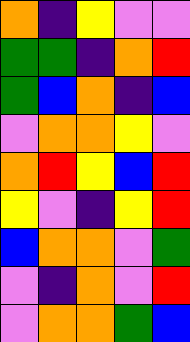[["orange", "indigo", "yellow", "violet", "violet"], ["green", "green", "indigo", "orange", "red"], ["green", "blue", "orange", "indigo", "blue"], ["violet", "orange", "orange", "yellow", "violet"], ["orange", "red", "yellow", "blue", "red"], ["yellow", "violet", "indigo", "yellow", "red"], ["blue", "orange", "orange", "violet", "green"], ["violet", "indigo", "orange", "violet", "red"], ["violet", "orange", "orange", "green", "blue"]]